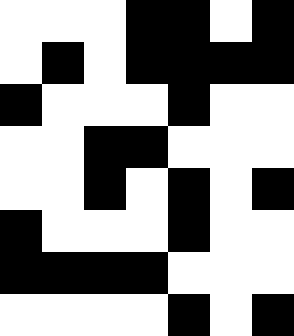[["white", "white", "white", "black", "black", "white", "black"], ["white", "black", "white", "black", "black", "black", "black"], ["black", "white", "white", "white", "black", "white", "white"], ["white", "white", "black", "black", "white", "white", "white"], ["white", "white", "black", "white", "black", "white", "black"], ["black", "white", "white", "white", "black", "white", "white"], ["black", "black", "black", "black", "white", "white", "white"], ["white", "white", "white", "white", "black", "white", "black"]]